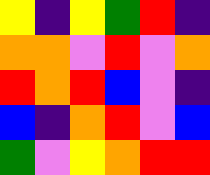[["yellow", "indigo", "yellow", "green", "red", "indigo"], ["orange", "orange", "violet", "red", "violet", "orange"], ["red", "orange", "red", "blue", "violet", "indigo"], ["blue", "indigo", "orange", "red", "violet", "blue"], ["green", "violet", "yellow", "orange", "red", "red"]]